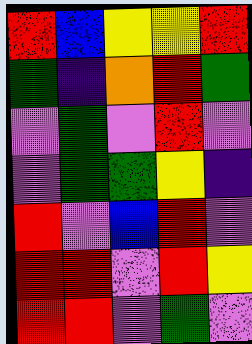[["red", "blue", "yellow", "yellow", "red"], ["green", "indigo", "orange", "red", "green"], ["violet", "green", "violet", "red", "violet"], ["violet", "green", "green", "yellow", "indigo"], ["red", "violet", "blue", "red", "violet"], ["red", "red", "violet", "red", "yellow"], ["red", "red", "violet", "green", "violet"]]